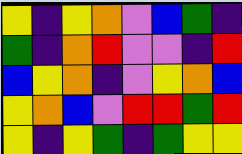[["yellow", "indigo", "yellow", "orange", "violet", "blue", "green", "indigo"], ["green", "indigo", "orange", "red", "violet", "violet", "indigo", "red"], ["blue", "yellow", "orange", "indigo", "violet", "yellow", "orange", "blue"], ["yellow", "orange", "blue", "violet", "red", "red", "green", "red"], ["yellow", "indigo", "yellow", "green", "indigo", "green", "yellow", "yellow"]]